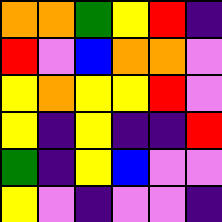[["orange", "orange", "green", "yellow", "red", "indigo"], ["red", "violet", "blue", "orange", "orange", "violet"], ["yellow", "orange", "yellow", "yellow", "red", "violet"], ["yellow", "indigo", "yellow", "indigo", "indigo", "red"], ["green", "indigo", "yellow", "blue", "violet", "violet"], ["yellow", "violet", "indigo", "violet", "violet", "indigo"]]